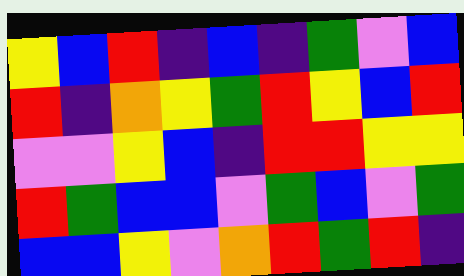[["yellow", "blue", "red", "indigo", "blue", "indigo", "green", "violet", "blue"], ["red", "indigo", "orange", "yellow", "green", "red", "yellow", "blue", "red"], ["violet", "violet", "yellow", "blue", "indigo", "red", "red", "yellow", "yellow"], ["red", "green", "blue", "blue", "violet", "green", "blue", "violet", "green"], ["blue", "blue", "yellow", "violet", "orange", "red", "green", "red", "indigo"]]